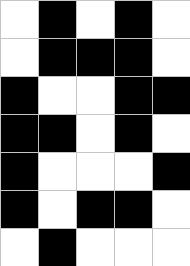[["white", "black", "white", "black", "white"], ["white", "black", "black", "black", "white"], ["black", "white", "white", "black", "black"], ["black", "black", "white", "black", "white"], ["black", "white", "white", "white", "black"], ["black", "white", "black", "black", "white"], ["white", "black", "white", "white", "white"]]